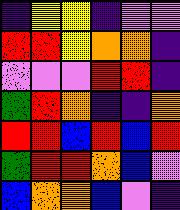[["indigo", "yellow", "yellow", "indigo", "violet", "violet"], ["red", "red", "yellow", "orange", "orange", "indigo"], ["violet", "violet", "violet", "red", "red", "indigo"], ["green", "red", "orange", "indigo", "indigo", "orange"], ["red", "red", "blue", "red", "blue", "red"], ["green", "red", "red", "orange", "blue", "violet"], ["blue", "orange", "orange", "blue", "violet", "indigo"]]